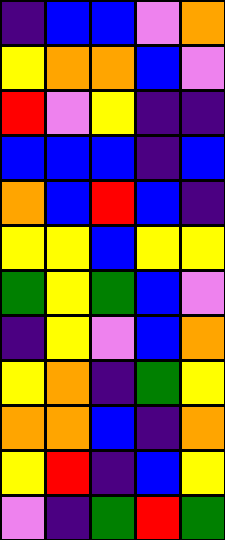[["indigo", "blue", "blue", "violet", "orange"], ["yellow", "orange", "orange", "blue", "violet"], ["red", "violet", "yellow", "indigo", "indigo"], ["blue", "blue", "blue", "indigo", "blue"], ["orange", "blue", "red", "blue", "indigo"], ["yellow", "yellow", "blue", "yellow", "yellow"], ["green", "yellow", "green", "blue", "violet"], ["indigo", "yellow", "violet", "blue", "orange"], ["yellow", "orange", "indigo", "green", "yellow"], ["orange", "orange", "blue", "indigo", "orange"], ["yellow", "red", "indigo", "blue", "yellow"], ["violet", "indigo", "green", "red", "green"]]